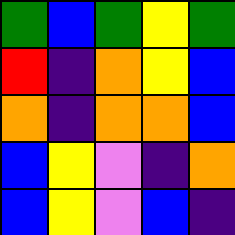[["green", "blue", "green", "yellow", "green"], ["red", "indigo", "orange", "yellow", "blue"], ["orange", "indigo", "orange", "orange", "blue"], ["blue", "yellow", "violet", "indigo", "orange"], ["blue", "yellow", "violet", "blue", "indigo"]]